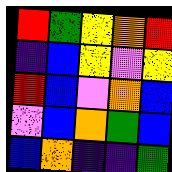[["red", "green", "yellow", "orange", "red"], ["indigo", "blue", "yellow", "violet", "yellow"], ["red", "blue", "violet", "orange", "blue"], ["violet", "blue", "orange", "green", "blue"], ["blue", "orange", "indigo", "indigo", "green"]]